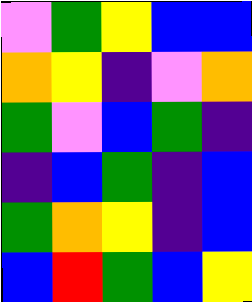[["violet", "green", "yellow", "blue", "blue"], ["orange", "yellow", "indigo", "violet", "orange"], ["green", "violet", "blue", "green", "indigo"], ["indigo", "blue", "green", "indigo", "blue"], ["green", "orange", "yellow", "indigo", "blue"], ["blue", "red", "green", "blue", "yellow"]]